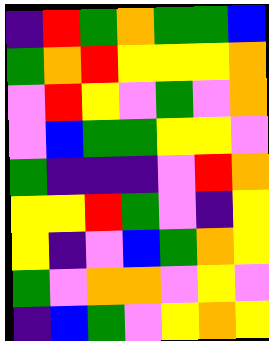[["indigo", "red", "green", "orange", "green", "green", "blue"], ["green", "orange", "red", "yellow", "yellow", "yellow", "orange"], ["violet", "red", "yellow", "violet", "green", "violet", "orange"], ["violet", "blue", "green", "green", "yellow", "yellow", "violet"], ["green", "indigo", "indigo", "indigo", "violet", "red", "orange"], ["yellow", "yellow", "red", "green", "violet", "indigo", "yellow"], ["yellow", "indigo", "violet", "blue", "green", "orange", "yellow"], ["green", "violet", "orange", "orange", "violet", "yellow", "violet"], ["indigo", "blue", "green", "violet", "yellow", "orange", "yellow"]]